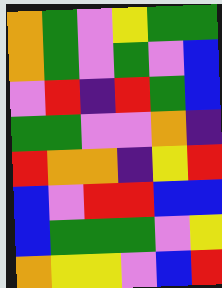[["orange", "green", "violet", "yellow", "green", "green"], ["orange", "green", "violet", "green", "violet", "blue"], ["violet", "red", "indigo", "red", "green", "blue"], ["green", "green", "violet", "violet", "orange", "indigo"], ["red", "orange", "orange", "indigo", "yellow", "red"], ["blue", "violet", "red", "red", "blue", "blue"], ["blue", "green", "green", "green", "violet", "yellow"], ["orange", "yellow", "yellow", "violet", "blue", "red"]]